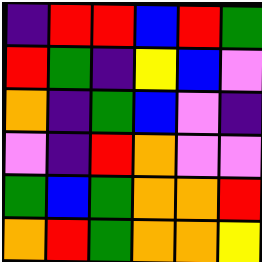[["indigo", "red", "red", "blue", "red", "green"], ["red", "green", "indigo", "yellow", "blue", "violet"], ["orange", "indigo", "green", "blue", "violet", "indigo"], ["violet", "indigo", "red", "orange", "violet", "violet"], ["green", "blue", "green", "orange", "orange", "red"], ["orange", "red", "green", "orange", "orange", "yellow"]]